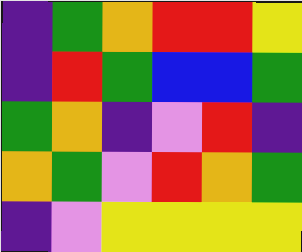[["indigo", "green", "orange", "red", "red", "yellow"], ["indigo", "red", "green", "blue", "blue", "green"], ["green", "orange", "indigo", "violet", "red", "indigo"], ["orange", "green", "violet", "red", "orange", "green"], ["indigo", "violet", "yellow", "yellow", "yellow", "yellow"]]